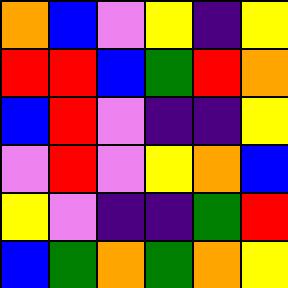[["orange", "blue", "violet", "yellow", "indigo", "yellow"], ["red", "red", "blue", "green", "red", "orange"], ["blue", "red", "violet", "indigo", "indigo", "yellow"], ["violet", "red", "violet", "yellow", "orange", "blue"], ["yellow", "violet", "indigo", "indigo", "green", "red"], ["blue", "green", "orange", "green", "orange", "yellow"]]